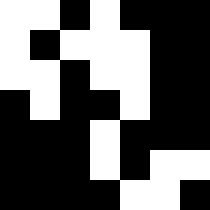[["white", "white", "black", "white", "black", "black", "black"], ["white", "black", "white", "white", "white", "black", "black"], ["white", "white", "black", "white", "white", "black", "black"], ["black", "white", "black", "black", "white", "black", "black"], ["black", "black", "black", "white", "black", "black", "black"], ["black", "black", "black", "white", "black", "white", "white"], ["black", "black", "black", "black", "white", "white", "black"]]